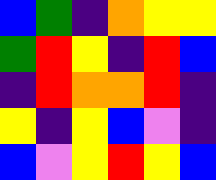[["blue", "green", "indigo", "orange", "yellow", "yellow"], ["green", "red", "yellow", "indigo", "red", "blue"], ["indigo", "red", "orange", "orange", "red", "indigo"], ["yellow", "indigo", "yellow", "blue", "violet", "indigo"], ["blue", "violet", "yellow", "red", "yellow", "blue"]]